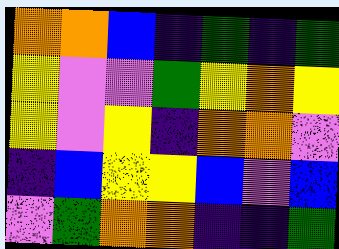[["orange", "orange", "blue", "indigo", "green", "indigo", "green"], ["yellow", "violet", "violet", "green", "yellow", "orange", "yellow"], ["yellow", "violet", "yellow", "indigo", "orange", "orange", "violet"], ["indigo", "blue", "yellow", "yellow", "blue", "violet", "blue"], ["violet", "green", "orange", "orange", "indigo", "indigo", "green"]]